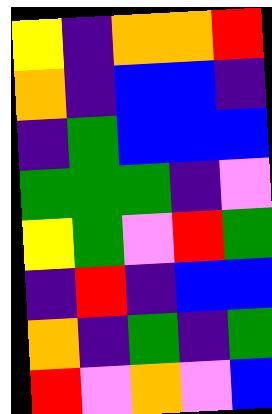[["yellow", "indigo", "orange", "orange", "red"], ["orange", "indigo", "blue", "blue", "indigo"], ["indigo", "green", "blue", "blue", "blue"], ["green", "green", "green", "indigo", "violet"], ["yellow", "green", "violet", "red", "green"], ["indigo", "red", "indigo", "blue", "blue"], ["orange", "indigo", "green", "indigo", "green"], ["red", "violet", "orange", "violet", "blue"]]